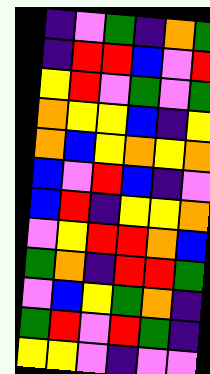[["indigo", "violet", "green", "indigo", "orange", "green"], ["indigo", "red", "red", "blue", "violet", "red"], ["yellow", "red", "violet", "green", "violet", "green"], ["orange", "yellow", "yellow", "blue", "indigo", "yellow"], ["orange", "blue", "yellow", "orange", "yellow", "orange"], ["blue", "violet", "red", "blue", "indigo", "violet"], ["blue", "red", "indigo", "yellow", "yellow", "orange"], ["violet", "yellow", "red", "red", "orange", "blue"], ["green", "orange", "indigo", "red", "red", "green"], ["violet", "blue", "yellow", "green", "orange", "indigo"], ["green", "red", "violet", "red", "green", "indigo"], ["yellow", "yellow", "violet", "indigo", "violet", "violet"]]